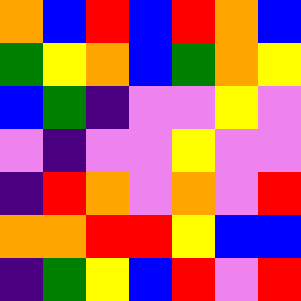[["orange", "blue", "red", "blue", "red", "orange", "blue"], ["green", "yellow", "orange", "blue", "green", "orange", "yellow"], ["blue", "green", "indigo", "violet", "violet", "yellow", "violet"], ["violet", "indigo", "violet", "violet", "yellow", "violet", "violet"], ["indigo", "red", "orange", "violet", "orange", "violet", "red"], ["orange", "orange", "red", "red", "yellow", "blue", "blue"], ["indigo", "green", "yellow", "blue", "red", "violet", "red"]]